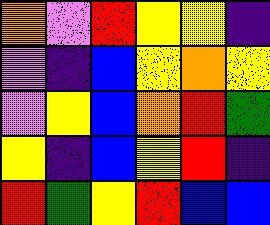[["orange", "violet", "red", "yellow", "yellow", "indigo"], ["violet", "indigo", "blue", "yellow", "orange", "yellow"], ["violet", "yellow", "blue", "orange", "red", "green"], ["yellow", "indigo", "blue", "yellow", "red", "indigo"], ["red", "green", "yellow", "red", "blue", "blue"]]